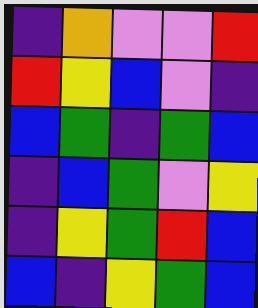[["indigo", "orange", "violet", "violet", "red"], ["red", "yellow", "blue", "violet", "indigo"], ["blue", "green", "indigo", "green", "blue"], ["indigo", "blue", "green", "violet", "yellow"], ["indigo", "yellow", "green", "red", "blue"], ["blue", "indigo", "yellow", "green", "blue"]]